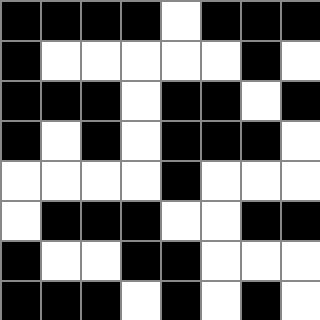[["black", "black", "black", "black", "white", "black", "black", "black"], ["black", "white", "white", "white", "white", "white", "black", "white"], ["black", "black", "black", "white", "black", "black", "white", "black"], ["black", "white", "black", "white", "black", "black", "black", "white"], ["white", "white", "white", "white", "black", "white", "white", "white"], ["white", "black", "black", "black", "white", "white", "black", "black"], ["black", "white", "white", "black", "black", "white", "white", "white"], ["black", "black", "black", "white", "black", "white", "black", "white"]]